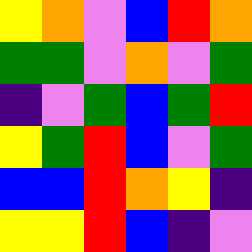[["yellow", "orange", "violet", "blue", "red", "orange"], ["green", "green", "violet", "orange", "violet", "green"], ["indigo", "violet", "green", "blue", "green", "red"], ["yellow", "green", "red", "blue", "violet", "green"], ["blue", "blue", "red", "orange", "yellow", "indigo"], ["yellow", "yellow", "red", "blue", "indigo", "violet"]]